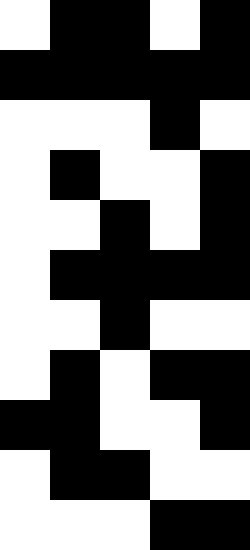[["white", "black", "black", "white", "black"], ["black", "black", "black", "black", "black"], ["white", "white", "white", "black", "white"], ["white", "black", "white", "white", "black"], ["white", "white", "black", "white", "black"], ["white", "black", "black", "black", "black"], ["white", "white", "black", "white", "white"], ["white", "black", "white", "black", "black"], ["black", "black", "white", "white", "black"], ["white", "black", "black", "white", "white"], ["white", "white", "white", "black", "black"]]